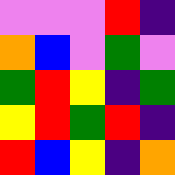[["violet", "violet", "violet", "red", "indigo"], ["orange", "blue", "violet", "green", "violet"], ["green", "red", "yellow", "indigo", "green"], ["yellow", "red", "green", "red", "indigo"], ["red", "blue", "yellow", "indigo", "orange"]]